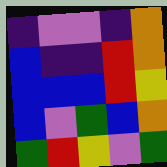[["indigo", "violet", "violet", "indigo", "orange"], ["blue", "indigo", "indigo", "red", "orange"], ["blue", "blue", "blue", "red", "yellow"], ["blue", "violet", "green", "blue", "orange"], ["green", "red", "yellow", "violet", "green"]]